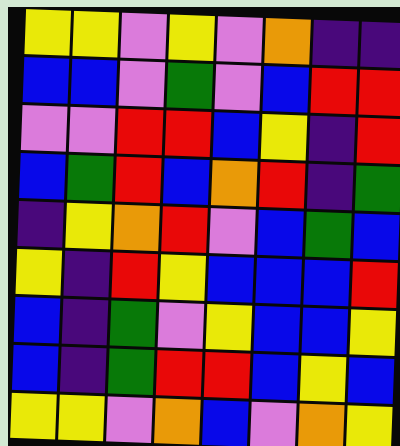[["yellow", "yellow", "violet", "yellow", "violet", "orange", "indigo", "indigo"], ["blue", "blue", "violet", "green", "violet", "blue", "red", "red"], ["violet", "violet", "red", "red", "blue", "yellow", "indigo", "red"], ["blue", "green", "red", "blue", "orange", "red", "indigo", "green"], ["indigo", "yellow", "orange", "red", "violet", "blue", "green", "blue"], ["yellow", "indigo", "red", "yellow", "blue", "blue", "blue", "red"], ["blue", "indigo", "green", "violet", "yellow", "blue", "blue", "yellow"], ["blue", "indigo", "green", "red", "red", "blue", "yellow", "blue"], ["yellow", "yellow", "violet", "orange", "blue", "violet", "orange", "yellow"]]